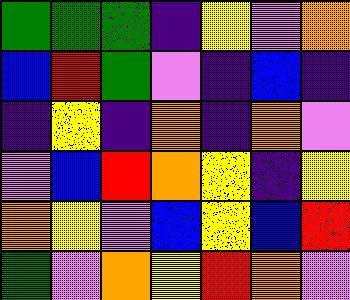[["green", "green", "green", "indigo", "yellow", "violet", "orange"], ["blue", "red", "green", "violet", "indigo", "blue", "indigo"], ["indigo", "yellow", "indigo", "orange", "indigo", "orange", "violet"], ["violet", "blue", "red", "orange", "yellow", "indigo", "yellow"], ["orange", "yellow", "violet", "blue", "yellow", "blue", "red"], ["green", "violet", "orange", "yellow", "red", "orange", "violet"]]